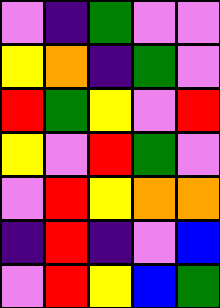[["violet", "indigo", "green", "violet", "violet"], ["yellow", "orange", "indigo", "green", "violet"], ["red", "green", "yellow", "violet", "red"], ["yellow", "violet", "red", "green", "violet"], ["violet", "red", "yellow", "orange", "orange"], ["indigo", "red", "indigo", "violet", "blue"], ["violet", "red", "yellow", "blue", "green"]]